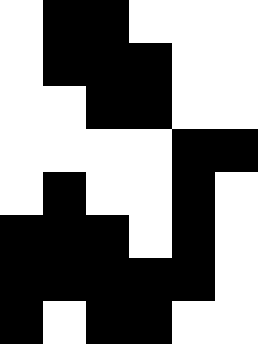[["white", "black", "black", "white", "white", "white"], ["white", "black", "black", "black", "white", "white"], ["white", "white", "black", "black", "white", "white"], ["white", "white", "white", "white", "black", "black"], ["white", "black", "white", "white", "black", "white"], ["black", "black", "black", "white", "black", "white"], ["black", "black", "black", "black", "black", "white"], ["black", "white", "black", "black", "white", "white"]]